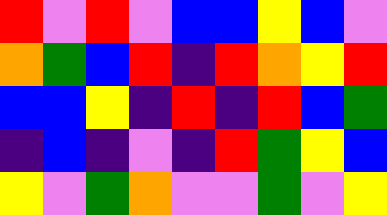[["red", "violet", "red", "violet", "blue", "blue", "yellow", "blue", "violet"], ["orange", "green", "blue", "red", "indigo", "red", "orange", "yellow", "red"], ["blue", "blue", "yellow", "indigo", "red", "indigo", "red", "blue", "green"], ["indigo", "blue", "indigo", "violet", "indigo", "red", "green", "yellow", "blue"], ["yellow", "violet", "green", "orange", "violet", "violet", "green", "violet", "yellow"]]